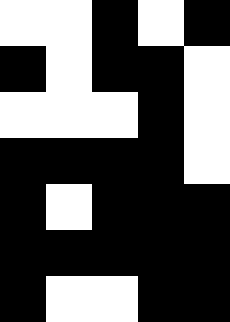[["white", "white", "black", "white", "black"], ["black", "white", "black", "black", "white"], ["white", "white", "white", "black", "white"], ["black", "black", "black", "black", "white"], ["black", "white", "black", "black", "black"], ["black", "black", "black", "black", "black"], ["black", "white", "white", "black", "black"]]